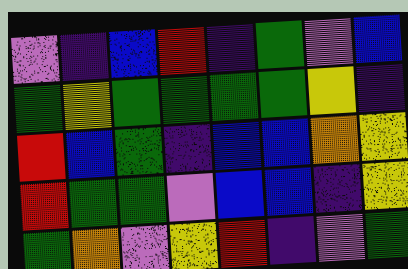[["violet", "indigo", "blue", "red", "indigo", "green", "violet", "blue"], ["green", "yellow", "green", "green", "green", "green", "yellow", "indigo"], ["red", "blue", "green", "indigo", "blue", "blue", "orange", "yellow"], ["red", "green", "green", "violet", "blue", "blue", "indigo", "yellow"], ["green", "orange", "violet", "yellow", "red", "indigo", "violet", "green"]]